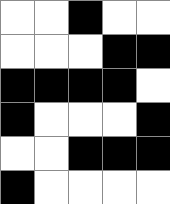[["white", "white", "black", "white", "white"], ["white", "white", "white", "black", "black"], ["black", "black", "black", "black", "white"], ["black", "white", "white", "white", "black"], ["white", "white", "black", "black", "black"], ["black", "white", "white", "white", "white"]]